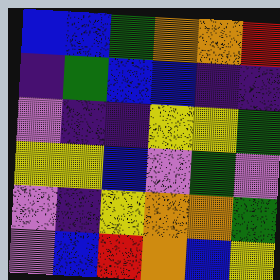[["blue", "blue", "green", "orange", "orange", "red"], ["indigo", "green", "blue", "blue", "indigo", "indigo"], ["violet", "indigo", "indigo", "yellow", "yellow", "green"], ["yellow", "yellow", "blue", "violet", "green", "violet"], ["violet", "indigo", "yellow", "orange", "orange", "green"], ["violet", "blue", "red", "orange", "blue", "yellow"]]